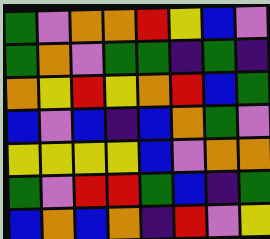[["green", "violet", "orange", "orange", "red", "yellow", "blue", "violet"], ["green", "orange", "violet", "green", "green", "indigo", "green", "indigo"], ["orange", "yellow", "red", "yellow", "orange", "red", "blue", "green"], ["blue", "violet", "blue", "indigo", "blue", "orange", "green", "violet"], ["yellow", "yellow", "yellow", "yellow", "blue", "violet", "orange", "orange"], ["green", "violet", "red", "red", "green", "blue", "indigo", "green"], ["blue", "orange", "blue", "orange", "indigo", "red", "violet", "yellow"]]